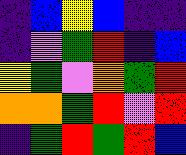[["indigo", "blue", "yellow", "blue", "indigo", "indigo"], ["indigo", "violet", "green", "red", "indigo", "blue"], ["yellow", "green", "violet", "orange", "green", "red"], ["orange", "orange", "green", "red", "violet", "red"], ["indigo", "green", "red", "green", "red", "blue"]]